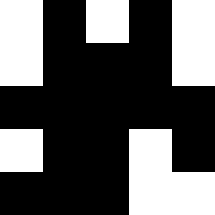[["white", "black", "white", "black", "white"], ["white", "black", "black", "black", "white"], ["black", "black", "black", "black", "black"], ["white", "black", "black", "white", "black"], ["black", "black", "black", "white", "white"]]